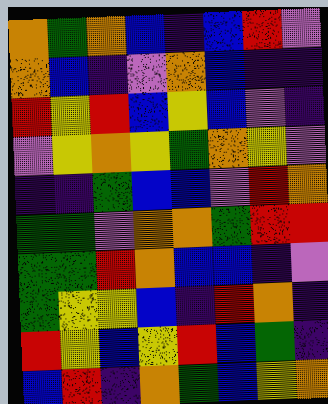[["orange", "green", "orange", "blue", "indigo", "blue", "red", "violet"], ["orange", "blue", "indigo", "violet", "orange", "blue", "indigo", "indigo"], ["red", "yellow", "red", "blue", "yellow", "blue", "violet", "indigo"], ["violet", "yellow", "orange", "yellow", "green", "orange", "yellow", "violet"], ["indigo", "indigo", "green", "blue", "blue", "violet", "red", "orange"], ["green", "green", "violet", "orange", "orange", "green", "red", "red"], ["green", "green", "red", "orange", "blue", "blue", "indigo", "violet"], ["green", "yellow", "yellow", "blue", "indigo", "red", "orange", "indigo"], ["red", "yellow", "blue", "yellow", "red", "blue", "green", "indigo"], ["blue", "red", "indigo", "orange", "green", "blue", "yellow", "orange"]]